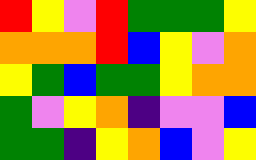[["red", "yellow", "violet", "red", "green", "green", "green", "yellow"], ["orange", "orange", "orange", "red", "blue", "yellow", "violet", "orange"], ["yellow", "green", "blue", "green", "green", "yellow", "orange", "orange"], ["green", "violet", "yellow", "orange", "indigo", "violet", "violet", "blue"], ["green", "green", "indigo", "yellow", "orange", "blue", "violet", "yellow"]]